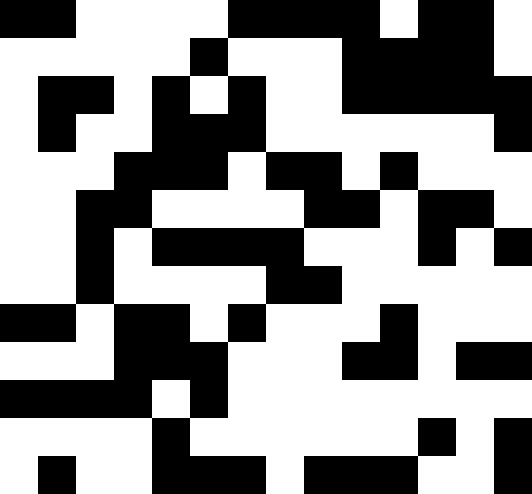[["black", "black", "white", "white", "white", "white", "black", "black", "black", "black", "white", "black", "black", "white"], ["white", "white", "white", "white", "white", "black", "white", "white", "white", "black", "black", "black", "black", "white"], ["white", "black", "black", "white", "black", "white", "black", "white", "white", "black", "black", "black", "black", "black"], ["white", "black", "white", "white", "black", "black", "black", "white", "white", "white", "white", "white", "white", "black"], ["white", "white", "white", "black", "black", "black", "white", "black", "black", "white", "black", "white", "white", "white"], ["white", "white", "black", "black", "white", "white", "white", "white", "black", "black", "white", "black", "black", "white"], ["white", "white", "black", "white", "black", "black", "black", "black", "white", "white", "white", "black", "white", "black"], ["white", "white", "black", "white", "white", "white", "white", "black", "black", "white", "white", "white", "white", "white"], ["black", "black", "white", "black", "black", "white", "black", "white", "white", "white", "black", "white", "white", "white"], ["white", "white", "white", "black", "black", "black", "white", "white", "white", "black", "black", "white", "black", "black"], ["black", "black", "black", "black", "white", "black", "white", "white", "white", "white", "white", "white", "white", "white"], ["white", "white", "white", "white", "black", "white", "white", "white", "white", "white", "white", "black", "white", "black"], ["white", "black", "white", "white", "black", "black", "black", "white", "black", "black", "black", "white", "white", "black"]]